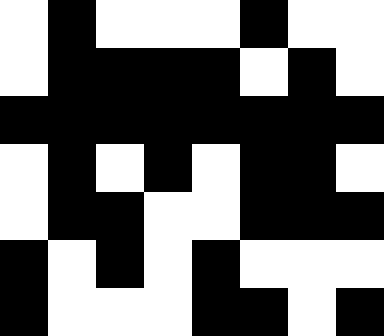[["white", "black", "white", "white", "white", "black", "white", "white"], ["white", "black", "black", "black", "black", "white", "black", "white"], ["black", "black", "black", "black", "black", "black", "black", "black"], ["white", "black", "white", "black", "white", "black", "black", "white"], ["white", "black", "black", "white", "white", "black", "black", "black"], ["black", "white", "black", "white", "black", "white", "white", "white"], ["black", "white", "white", "white", "black", "black", "white", "black"]]